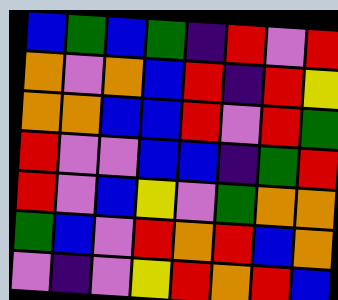[["blue", "green", "blue", "green", "indigo", "red", "violet", "red"], ["orange", "violet", "orange", "blue", "red", "indigo", "red", "yellow"], ["orange", "orange", "blue", "blue", "red", "violet", "red", "green"], ["red", "violet", "violet", "blue", "blue", "indigo", "green", "red"], ["red", "violet", "blue", "yellow", "violet", "green", "orange", "orange"], ["green", "blue", "violet", "red", "orange", "red", "blue", "orange"], ["violet", "indigo", "violet", "yellow", "red", "orange", "red", "blue"]]